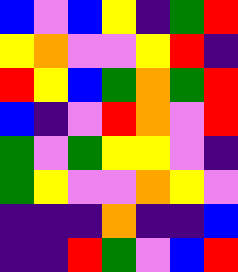[["blue", "violet", "blue", "yellow", "indigo", "green", "red"], ["yellow", "orange", "violet", "violet", "yellow", "red", "indigo"], ["red", "yellow", "blue", "green", "orange", "green", "red"], ["blue", "indigo", "violet", "red", "orange", "violet", "red"], ["green", "violet", "green", "yellow", "yellow", "violet", "indigo"], ["green", "yellow", "violet", "violet", "orange", "yellow", "violet"], ["indigo", "indigo", "indigo", "orange", "indigo", "indigo", "blue"], ["indigo", "indigo", "red", "green", "violet", "blue", "red"]]